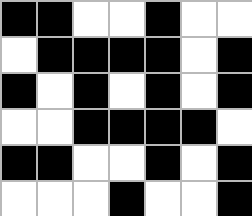[["black", "black", "white", "white", "black", "white", "white"], ["white", "black", "black", "black", "black", "white", "black"], ["black", "white", "black", "white", "black", "white", "black"], ["white", "white", "black", "black", "black", "black", "white"], ["black", "black", "white", "white", "black", "white", "black"], ["white", "white", "white", "black", "white", "white", "black"]]